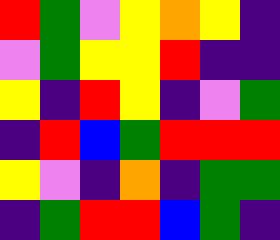[["red", "green", "violet", "yellow", "orange", "yellow", "indigo"], ["violet", "green", "yellow", "yellow", "red", "indigo", "indigo"], ["yellow", "indigo", "red", "yellow", "indigo", "violet", "green"], ["indigo", "red", "blue", "green", "red", "red", "red"], ["yellow", "violet", "indigo", "orange", "indigo", "green", "green"], ["indigo", "green", "red", "red", "blue", "green", "indigo"]]